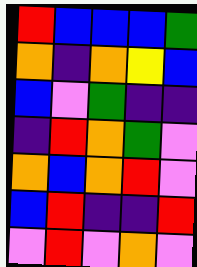[["red", "blue", "blue", "blue", "green"], ["orange", "indigo", "orange", "yellow", "blue"], ["blue", "violet", "green", "indigo", "indigo"], ["indigo", "red", "orange", "green", "violet"], ["orange", "blue", "orange", "red", "violet"], ["blue", "red", "indigo", "indigo", "red"], ["violet", "red", "violet", "orange", "violet"]]